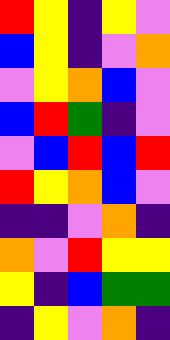[["red", "yellow", "indigo", "yellow", "violet"], ["blue", "yellow", "indigo", "violet", "orange"], ["violet", "yellow", "orange", "blue", "violet"], ["blue", "red", "green", "indigo", "violet"], ["violet", "blue", "red", "blue", "red"], ["red", "yellow", "orange", "blue", "violet"], ["indigo", "indigo", "violet", "orange", "indigo"], ["orange", "violet", "red", "yellow", "yellow"], ["yellow", "indigo", "blue", "green", "green"], ["indigo", "yellow", "violet", "orange", "indigo"]]